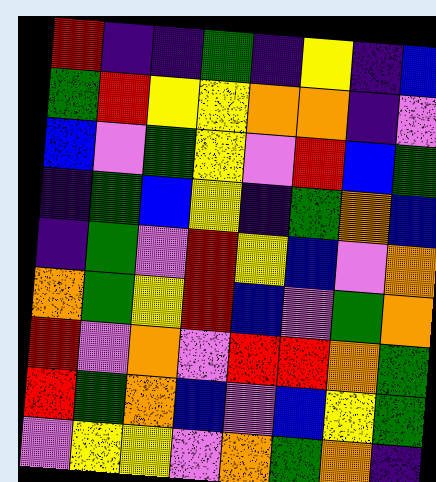[["red", "indigo", "indigo", "green", "indigo", "yellow", "indigo", "blue"], ["green", "red", "yellow", "yellow", "orange", "orange", "indigo", "violet"], ["blue", "violet", "green", "yellow", "violet", "red", "blue", "green"], ["indigo", "green", "blue", "yellow", "indigo", "green", "orange", "blue"], ["indigo", "green", "violet", "red", "yellow", "blue", "violet", "orange"], ["orange", "green", "yellow", "red", "blue", "violet", "green", "orange"], ["red", "violet", "orange", "violet", "red", "red", "orange", "green"], ["red", "green", "orange", "blue", "violet", "blue", "yellow", "green"], ["violet", "yellow", "yellow", "violet", "orange", "green", "orange", "indigo"]]